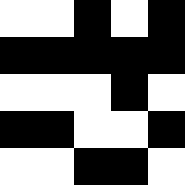[["white", "white", "black", "white", "black"], ["black", "black", "black", "black", "black"], ["white", "white", "white", "black", "white"], ["black", "black", "white", "white", "black"], ["white", "white", "black", "black", "white"]]